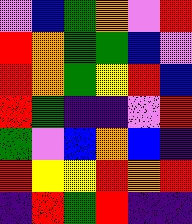[["violet", "blue", "green", "orange", "violet", "red"], ["red", "orange", "green", "green", "blue", "violet"], ["red", "orange", "green", "yellow", "red", "blue"], ["red", "green", "indigo", "indigo", "violet", "red"], ["green", "violet", "blue", "orange", "blue", "indigo"], ["red", "yellow", "yellow", "red", "orange", "red"], ["indigo", "red", "green", "red", "indigo", "indigo"]]